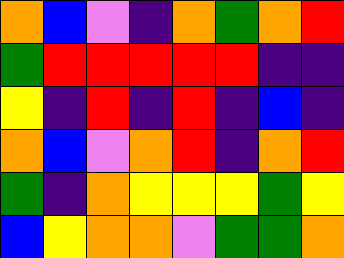[["orange", "blue", "violet", "indigo", "orange", "green", "orange", "red"], ["green", "red", "red", "red", "red", "red", "indigo", "indigo"], ["yellow", "indigo", "red", "indigo", "red", "indigo", "blue", "indigo"], ["orange", "blue", "violet", "orange", "red", "indigo", "orange", "red"], ["green", "indigo", "orange", "yellow", "yellow", "yellow", "green", "yellow"], ["blue", "yellow", "orange", "orange", "violet", "green", "green", "orange"]]